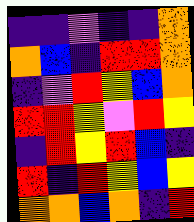[["indigo", "indigo", "violet", "indigo", "indigo", "orange"], ["orange", "blue", "indigo", "red", "red", "orange"], ["indigo", "violet", "red", "yellow", "blue", "orange"], ["red", "red", "yellow", "violet", "red", "yellow"], ["indigo", "red", "yellow", "red", "blue", "indigo"], ["red", "indigo", "red", "yellow", "blue", "yellow"], ["orange", "orange", "blue", "orange", "indigo", "red"]]